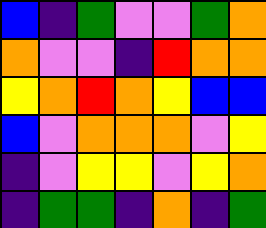[["blue", "indigo", "green", "violet", "violet", "green", "orange"], ["orange", "violet", "violet", "indigo", "red", "orange", "orange"], ["yellow", "orange", "red", "orange", "yellow", "blue", "blue"], ["blue", "violet", "orange", "orange", "orange", "violet", "yellow"], ["indigo", "violet", "yellow", "yellow", "violet", "yellow", "orange"], ["indigo", "green", "green", "indigo", "orange", "indigo", "green"]]